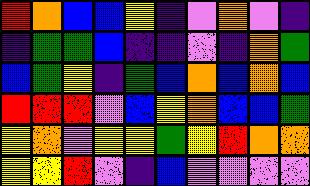[["red", "orange", "blue", "blue", "yellow", "indigo", "violet", "orange", "violet", "indigo"], ["indigo", "green", "green", "blue", "indigo", "indigo", "violet", "indigo", "orange", "green"], ["blue", "green", "yellow", "indigo", "green", "blue", "orange", "blue", "orange", "blue"], ["red", "red", "red", "violet", "blue", "yellow", "orange", "blue", "blue", "green"], ["yellow", "orange", "violet", "yellow", "yellow", "green", "yellow", "red", "orange", "orange"], ["yellow", "yellow", "red", "violet", "indigo", "blue", "violet", "violet", "violet", "violet"]]